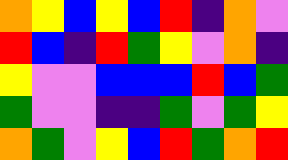[["orange", "yellow", "blue", "yellow", "blue", "red", "indigo", "orange", "violet"], ["red", "blue", "indigo", "red", "green", "yellow", "violet", "orange", "indigo"], ["yellow", "violet", "violet", "blue", "blue", "blue", "red", "blue", "green"], ["green", "violet", "violet", "indigo", "indigo", "green", "violet", "green", "yellow"], ["orange", "green", "violet", "yellow", "blue", "red", "green", "orange", "red"]]